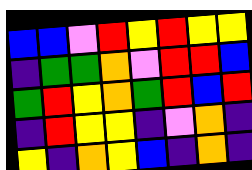[["blue", "blue", "violet", "red", "yellow", "red", "yellow", "yellow"], ["indigo", "green", "green", "orange", "violet", "red", "red", "blue"], ["green", "red", "yellow", "orange", "green", "red", "blue", "red"], ["indigo", "red", "yellow", "yellow", "indigo", "violet", "orange", "indigo"], ["yellow", "indigo", "orange", "yellow", "blue", "indigo", "orange", "indigo"]]